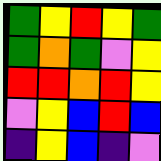[["green", "yellow", "red", "yellow", "green"], ["green", "orange", "green", "violet", "yellow"], ["red", "red", "orange", "red", "yellow"], ["violet", "yellow", "blue", "red", "blue"], ["indigo", "yellow", "blue", "indigo", "violet"]]